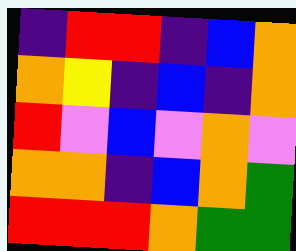[["indigo", "red", "red", "indigo", "blue", "orange"], ["orange", "yellow", "indigo", "blue", "indigo", "orange"], ["red", "violet", "blue", "violet", "orange", "violet"], ["orange", "orange", "indigo", "blue", "orange", "green"], ["red", "red", "red", "orange", "green", "green"]]